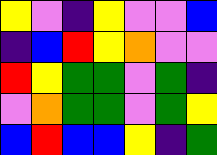[["yellow", "violet", "indigo", "yellow", "violet", "violet", "blue"], ["indigo", "blue", "red", "yellow", "orange", "violet", "violet"], ["red", "yellow", "green", "green", "violet", "green", "indigo"], ["violet", "orange", "green", "green", "violet", "green", "yellow"], ["blue", "red", "blue", "blue", "yellow", "indigo", "green"]]